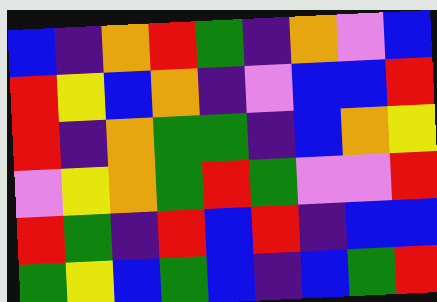[["blue", "indigo", "orange", "red", "green", "indigo", "orange", "violet", "blue"], ["red", "yellow", "blue", "orange", "indigo", "violet", "blue", "blue", "red"], ["red", "indigo", "orange", "green", "green", "indigo", "blue", "orange", "yellow"], ["violet", "yellow", "orange", "green", "red", "green", "violet", "violet", "red"], ["red", "green", "indigo", "red", "blue", "red", "indigo", "blue", "blue"], ["green", "yellow", "blue", "green", "blue", "indigo", "blue", "green", "red"]]